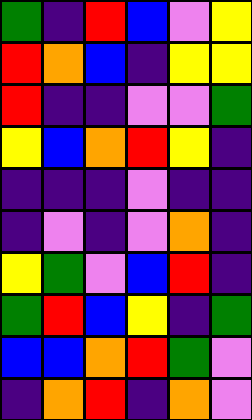[["green", "indigo", "red", "blue", "violet", "yellow"], ["red", "orange", "blue", "indigo", "yellow", "yellow"], ["red", "indigo", "indigo", "violet", "violet", "green"], ["yellow", "blue", "orange", "red", "yellow", "indigo"], ["indigo", "indigo", "indigo", "violet", "indigo", "indigo"], ["indigo", "violet", "indigo", "violet", "orange", "indigo"], ["yellow", "green", "violet", "blue", "red", "indigo"], ["green", "red", "blue", "yellow", "indigo", "green"], ["blue", "blue", "orange", "red", "green", "violet"], ["indigo", "orange", "red", "indigo", "orange", "violet"]]